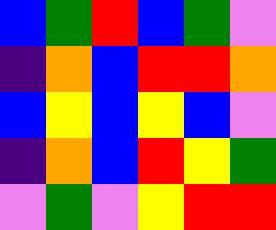[["blue", "green", "red", "blue", "green", "violet"], ["indigo", "orange", "blue", "red", "red", "orange"], ["blue", "yellow", "blue", "yellow", "blue", "violet"], ["indigo", "orange", "blue", "red", "yellow", "green"], ["violet", "green", "violet", "yellow", "red", "red"]]